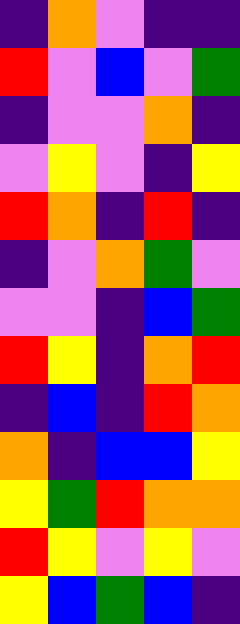[["indigo", "orange", "violet", "indigo", "indigo"], ["red", "violet", "blue", "violet", "green"], ["indigo", "violet", "violet", "orange", "indigo"], ["violet", "yellow", "violet", "indigo", "yellow"], ["red", "orange", "indigo", "red", "indigo"], ["indigo", "violet", "orange", "green", "violet"], ["violet", "violet", "indigo", "blue", "green"], ["red", "yellow", "indigo", "orange", "red"], ["indigo", "blue", "indigo", "red", "orange"], ["orange", "indigo", "blue", "blue", "yellow"], ["yellow", "green", "red", "orange", "orange"], ["red", "yellow", "violet", "yellow", "violet"], ["yellow", "blue", "green", "blue", "indigo"]]